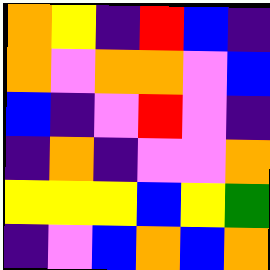[["orange", "yellow", "indigo", "red", "blue", "indigo"], ["orange", "violet", "orange", "orange", "violet", "blue"], ["blue", "indigo", "violet", "red", "violet", "indigo"], ["indigo", "orange", "indigo", "violet", "violet", "orange"], ["yellow", "yellow", "yellow", "blue", "yellow", "green"], ["indigo", "violet", "blue", "orange", "blue", "orange"]]